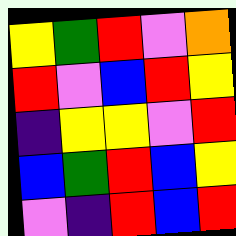[["yellow", "green", "red", "violet", "orange"], ["red", "violet", "blue", "red", "yellow"], ["indigo", "yellow", "yellow", "violet", "red"], ["blue", "green", "red", "blue", "yellow"], ["violet", "indigo", "red", "blue", "red"]]